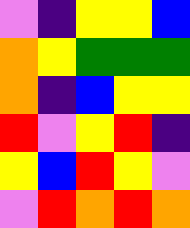[["violet", "indigo", "yellow", "yellow", "blue"], ["orange", "yellow", "green", "green", "green"], ["orange", "indigo", "blue", "yellow", "yellow"], ["red", "violet", "yellow", "red", "indigo"], ["yellow", "blue", "red", "yellow", "violet"], ["violet", "red", "orange", "red", "orange"]]